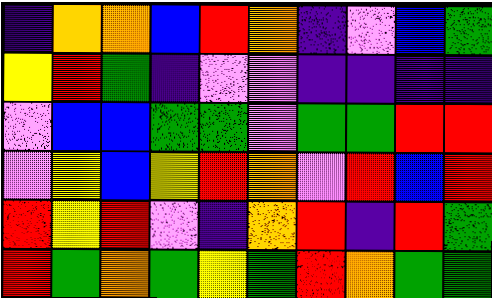[["indigo", "orange", "orange", "blue", "red", "orange", "indigo", "violet", "blue", "green"], ["yellow", "red", "green", "indigo", "violet", "violet", "indigo", "indigo", "indigo", "indigo"], ["violet", "blue", "blue", "green", "green", "violet", "green", "green", "red", "red"], ["violet", "yellow", "blue", "yellow", "red", "orange", "violet", "red", "blue", "red"], ["red", "yellow", "red", "violet", "indigo", "orange", "red", "indigo", "red", "green"], ["red", "green", "orange", "green", "yellow", "green", "red", "orange", "green", "green"]]